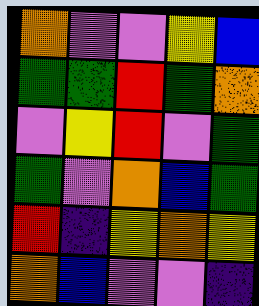[["orange", "violet", "violet", "yellow", "blue"], ["green", "green", "red", "green", "orange"], ["violet", "yellow", "red", "violet", "green"], ["green", "violet", "orange", "blue", "green"], ["red", "indigo", "yellow", "orange", "yellow"], ["orange", "blue", "violet", "violet", "indigo"]]